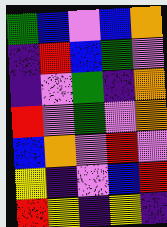[["green", "blue", "violet", "blue", "orange"], ["indigo", "red", "blue", "green", "violet"], ["indigo", "violet", "green", "indigo", "orange"], ["red", "violet", "green", "violet", "orange"], ["blue", "orange", "violet", "red", "violet"], ["yellow", "indigo", "violet", "blue", "red"], ["red", "yellow", "indigo", "yellow", "indigo"]]